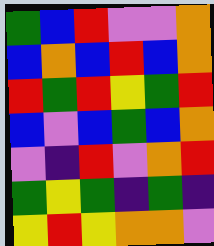[["green", "blue", "red", "violet", "violet", "orange"], ["blue", "orange", "blue", "red", "blue", "orange"], ["red", "green", "red", "yellow", "green", "red"], ["blue", "violet", "blue", "green", "blue", "orange"], ["violet", "indigo", "red", "violet", "orange", "red"], ["green", "yellow", "green", "indigo", "green", "indigo"], ["yellow", "red", "yellow", "orange", "orange", "violet"]]